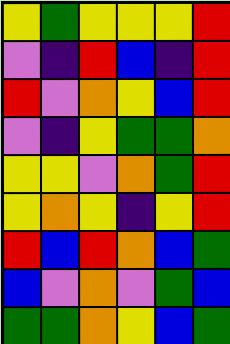[["yellow", "green", "yellow", "yellow", "yellow", "red"], ["violet", "indigo", "red", "blue", "indigo", "red"], ["red", "violet", "orange", "yellow", "blue", "red"], ["violet", "indigo", "yellow", "green", "green", "orange"], ["yellow", "yellow", "violet", "orange", "green", "red"], ["yellow", "orange", "yellow", "indigo", "yellow", "red"], ["red", "blue", "red", "orange", "blue", "green"], ["blue", "violet", "orange", "violet", "green", "blue"], ["green", "green", "orange", "yellow", "blue", "green"]]